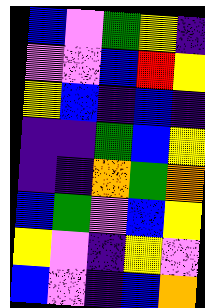[["blue", "violet", "green", "yellow", "indigo"], ["violet", "violet", "blue", "red", "yellow"], ["yellow", "blue", "indigo", "blue", "indigo"], ["indigo", "indigo", "green", "blue", "yellow"], ["indigo", "indigo", "orange", "green", "orange"], ["blue", "green", "violet", "blue", "yellow"], ["yellow", "violet", "indigo", "yellow", "violet"], ["blue", "violet", "indigo", "blue", "orange"]]